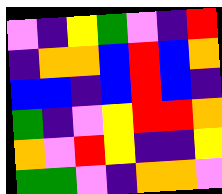[["violet", "indigo", "yellow", "green", "violet", "indigo", "red"], ["indigo", "orange", "orange", "blue", "red", "blue", "orange"], ["blue", "blue", "indigo", "blue", "red", "blue", "indigo"], ["green", "indigo", "violet", "yellow", "red", "red", "orange"], ["orange", "violet", "red", "yellow", "indigo", "indigo", "yellow"], ["green", "green", "violet", "indigo", "orange", "orange", "violet"]]